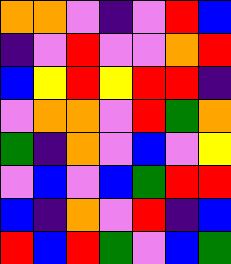[["orange", "orange", "violet", "indigo", "violet", "red", "blue"], ["indigo", "violet", "red", "violet", "violet", "orange", "red"], ["blue", "yellow", "red", "yellow", "red", "red", "indigo"], ["violet", "orange", "orange", "violet", "red", "green", "orange"], ["green", "indigo", "orange", "violet", "blue", "violet", "yellow"], ["violet", "blue", "violet", "blue", "green", "red", "red"], ["blue", "indigo", "orange", "violet", "red", "indigo", "blue"], ["red", "blue", "red", "green", "violet", "blue", "green"]]